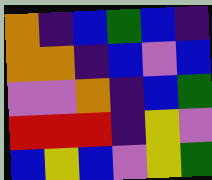[["orange", "indigo", "blue", "green", "blue", "indigo"], ["orange", "orange", "indigo", "blue", "violet", "blue"], ["violet", "violet", "orange", "indigo", "blue", "green"], ["red", "red", "red", "indigo", "yellow", "violet"], ["blue", "yellow", "blue", "violet", "yellow", "green"]]